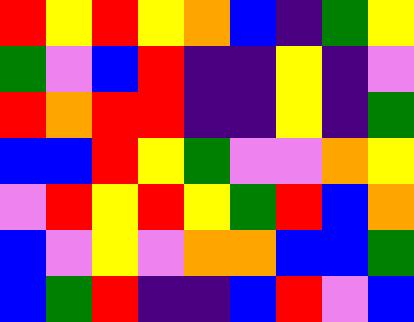[["red", "yellow", "red", "yellow", "orange", "blue", "indigo", "green", "yellow"], ["green", "violet", "blue", "red", "indigo", "indigo", "yellow", "indigo", "violet"], ["red", "orange", "red", "red", "indigo", "indigo", "yellow", "indigo", "green"], ["blue", "blue", "red", "yellow", "green", "violet", "violet", "orange", "yellow"], ["violet", "red", "yellow", "red", "yellow", "green", "red", "blue", "orange"], ["blue", "violet", "yellow", "violet", "orange", "orange", "blue", "blue", "green"], ["blue", "green", "red", "indigo", "indigo", "blue", "red", "violet", "blue"]]